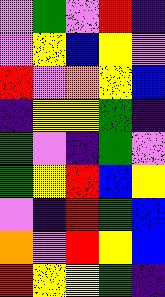[["violet", "green", "violet", "red", "indigo"], ["violet", "yellow", "blue", "yellow", "violet"], ["red", "violet", "orange", "yellow", "blue"], ["indigo", "yellow", "yellow", "green", "indigo"], ["green", "violet", "indigo", "green", "violet"], ["green", "yellow", "red", "blue", "yellow"], ["violet", "indigo", "red", "green", "blue"], ["orange", "violet", "red", "yellow", "blue"], ["red", "yellow", "yellow", "green", "indigo"]]